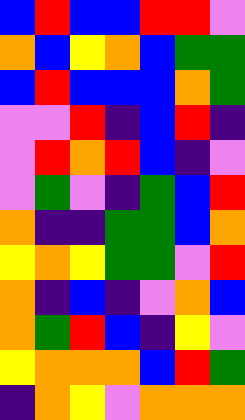[["blue", "red", "blue", "blue", "red", "red", "violet"], ["orange", "blue", "yellow", "orange", "blue", "green", "green"], ["blue", "red", "blue", "blue", "blue", "orange", "green"], ["violet", "violet", "red", "indigo", "blue", "red", "indigo"], ["violet", "red", "orange", "red", "blue", "indigo", "violet"], ["violet", "green", "violet", "indigo", "green", "blue", "red"], ["orange", "indigo", "indigo", "green", "green", "blue", "orange"], ["yellow", "orange", "yellow", "green", "green", "violet", "red"], ["orange", "indigo", "blue", "indigo", "violet", "orange", "blue"], ["orange", "green", "red", "blue", "indigo", "yellow", "violet"], ["yellow", "orange", "orange", "orange", "blue", "red", "green"], ["indigo", "orange", "yellow", "violet", "orange", "orange", "orange"]]